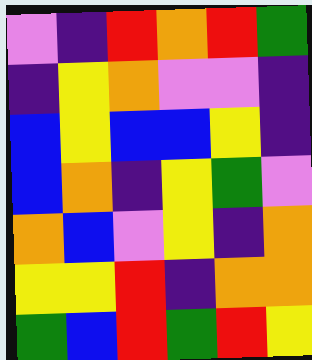[["violet", "indigo", "red", "orange", "red", "green"], ["indigo", "yellow", "orange", "violet", "violet", "indigo"], ["blue", "yellow", "blue", "blue", "yellow", "indigo"], ["blue", "orange", "indigo", "yellow", "green", "violet"], ["orange", "blue", "violet", "yellow", "indigo", "orange"], ["yellow", "yellow", "red", "indigo", "orange", "orange"], ["green", "blue", "red", "green", "red", "yellow"]]